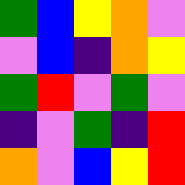[["green", "blue", "yellow", "orange", "violet"], ["violet", "blue", "indigo", "orange", "yellow"], ["green", "red", "violet", "green", "violet"], ["indigo", "violet", "green", "indigo", "red"], ["orange", "violet", "blue", "yellow", "red"]]